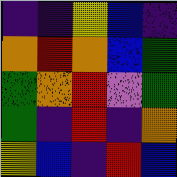[["indigo", "indigo", "yellow", "blue", "indigo"], ["orange", "red", "orange", "blue", "green"], ["green", "orange", "red", "violet", "green"], ["green", "indigo", "red", "indigo", "orange"], ["yellow", "blue", "indigo", "red", "blue"]]